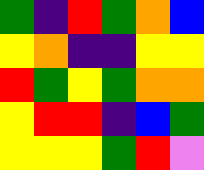[["green", "indigo", "red", "green", "orange", "blue"], ["yellow", "orange", "indigo", "indigo", "yellow", "yellow"], ["red", "green", "yellow", "green", "orange", "orange"], ["yellow", "red", "red", "indigo", "blue", "green"], ["yellow", "yellow", "yellow", "green", "red", "violet"]]